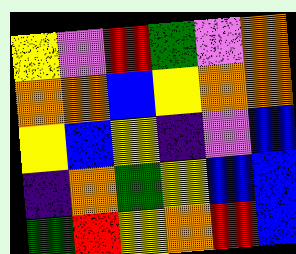[["yellow", "violet", "red", "green", "violet", "orange"], ["orange", "orange", "blue", "yellow", "orange", "orange"], ["yellow", "blue", "yellow", "indigo", "violet", "blue"], ["indigo", "orange", "green", "yellow", "blue", "blue"], ["green", "red", "yellow", "orange", "red", "blue"]]